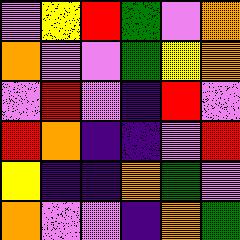[["violet", "yellow", "red", "green", "violet", "orange"], ["orange", "violet", "violet", "green", "yellow", "orange"], ["violet", "red", "violet", "indigo", "red", "violet"], ["red", "orange", "indigo", "indigo", "violet", "red"], ["yellow", "indigo", "indigo", "orange", "green", "violet"], ["orange", "violet", "violet", "indigo", "orange", "green"]]